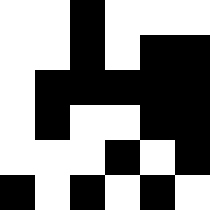[["white", "white", "black", "white", "white", "white"], ["white", "white", "black", "white", "black", "black"], ["white", "black", "black", "black", "black", "black"], ["white", "black", "white", "white", "black", "black"], ["white", "white", "white", "black", "white", "black"], ["black", "white", "black", "white", "black", "white"]]